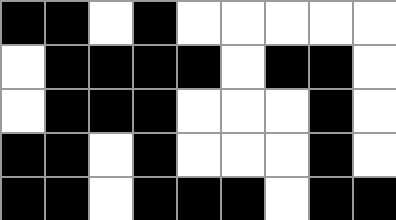[["black", "black", "white", "black", "white", "white", "white", "white", "white"], ["white", "black", "black", "black", "black", "white", "black", "black", "white"], ["white", "black", "black", "black", "white", "white", "white", "black", "white"], ["black", "black", "white", "black", "white", "white", "white", "black", "white"], ["black", "black", "white", "black", "black", "black", "white", "black", "black"]]